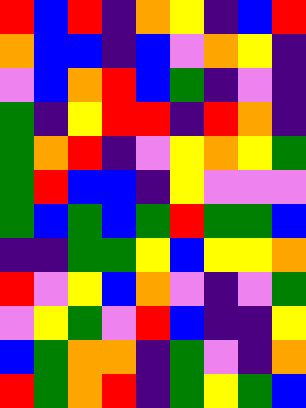[["red", "blue", "red", "indigo", "orange", "yellow", "indigo", "blue", "red"], ["orange", "blue", "blue", "indigo", "blue", "violet", "orange", "yellow", "indigo"], ["violet", "blue", "orange", "red", "blue", "green", "indigo", "violet", "indigo"], ["green", "indigo", "yellow", "red", "red", "indigo", "red", "orange", "indigo"], ["green", "orange", "red", "indigo", "violet", "yellow", "orange", "yellow", "green"], ["green", "red", "blue", "blue", "indigo", "yellow", "violet", "violet", "violet"], ["green", "blue", "green", "blue", "green", "red", "green", "green", "blue"], ["indigo", "indigo", "green", "green", "yellow", "blue", "yellow", "yellow", "orange"], ["red", "violet", "yellow", "blue", "orange", "violet", "indigo", "violet", "green"], ["violet", "yellow", "green", "violet", "red", "blue", "indigo", "indigo", "yellow"], ["blue", "green", "orange", "orange", "indigo", "green", "violet", "indigo", "orange"], ["red", "green", "orange", "red", "indigo", "green", "yellow", "green", "blue"]]